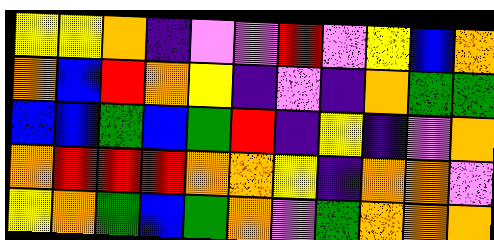[["yellow", "yellow", "orange", "indigo", "violet", "violet", "red", "violet", "yellow", "blue", "orange"], ["orange", "blue", "red", "orange", "yellow", "indigo", "violet", "indigo", "orange", "green", "green"], ["blue", "blue", "green", "blue", "green", "red", "indigo", "yellow", "indigo", "violet", "orange"], ["orange", "red", "red", "red", "orange", "orange", "yellow", "indigo", "orange", "orange", "violet"], ["yellow", "orange", "green", "blue", "green", "orange", "violet", "green", "orange", "orange", "orange"]]